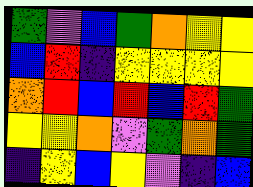[["green", "violet", "blue", "green", "orange", "yellow", "yellow"], ["blue", "red", "indigo", "yellow", "yellow", "yellow", "yellow"], ["orange", "red", "blue", "red", "blue", "red", "green"], ["yellow", "yellow", "orange", "violet", "green", "orange", "green"], ["indigo", "yellow", "blue", "yellow", "violet", "indigo", "blue"]]